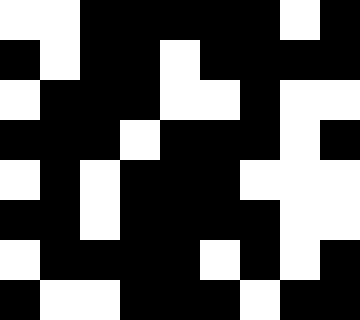[["white", "white", "black", "black", "black", "black", "black", "white", "black"], ["black", "white", "black", "black", "white", "black", "black", "black", "black"], ["white", "black", "black", "black", "white", "white", "black", "white", "white"], ["black", "black", "black", "white", "black", "black", "black", "white", "black"], ["white", "black", "white", "black", "black", "black", "white", "white", "white"], ["black", "black", "white", "black", "black", "black", "black", "white", "white"], ["white", "black", "black", "black", "black", "white", "black", "white", "black"], ["black", "white", "white", "black", "black", "black", "white", "black", "black"]]